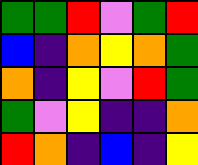[["green", "green", "red", "violet", "green", "red"], ["blue", "indigo", "orange", "yellow", "orange", "green"], ["orange", "indigo", "yellow", "violet", "red", "green"], ["green", "violet", "yellow", "indigo", "indigo", "orange"], ["red", "orange", "indigo", "blue", "indigo", "yellow"]]